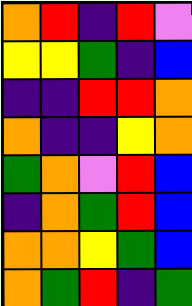[["orange", "red", "indigo", "red", "violet"], ["yellow", "yellow", "green", "indigo", "blue"], ["indigo", "indigo", "red", "red", "orange"], ["orange", "indigo", "indigo", "yellow", "orange"], ["green", "orange", "violet", "red", "blue"], ["indigo", "orange", "green", "red", "blue"], ["orange", "orange", "yellow", "green", "blue"], ["orange", "green", "red", "indigo", "green"]]